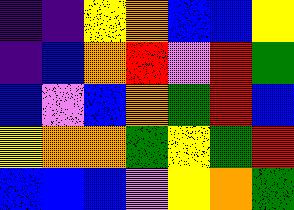[["indigo", "indigo", "yellow", "orange", "blue", "blue", "yellow"], ["indigo", "blue", "orange", "red", "violet", "red", "green"], ["blue", "violet", "blue", "orange", "green", "red", "blue"], ["yellow", "orange", "orange", "green", "yellow", "green", "red"], ["blue", "blue", "blue", "violet", "yellow", "orange", "green"]]